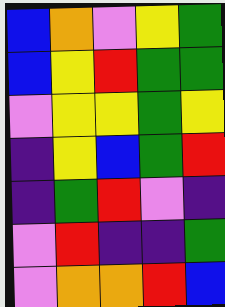[["blue", "orange", "violet", "yellow", "green"], ["blue", "yellow", "red", "green", "green"], ["violet", "yellow", "yellow", "green", "yellow"], ["indigo", "yellow", "blue", "green", "red"], ["indigo", "green", "red", "violet", "indigo"], ["violet", "red", "indigo", "indigo", "green"], ["violet", "orange", "orange", "red", "blue"]]